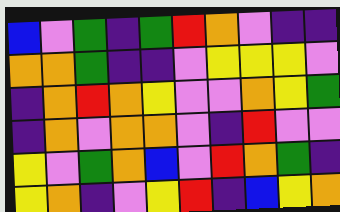[["blue", "violet", "green", "indigo", "green", "red", "orange", "violet", "indigo", "indigo"], ["orange", "orange", "green", "indigo", "indigo", "violet", "yellow", "yellow", "yellow", "violet"], ["indigo", "orange", "red", "orange", "yellow", "violet", "violet", "orange", "yellow", "green"], ["indigo", "orange", "violet", "orange", "orange", "violet", "indigo", "red", "violet", "violet"], ["yellow", "violet", "green", "orange", "blue", "violet", "red", "orange", "green", "indigo"], ["yellow", "orange", "indigo", "violet", "yellow", "red", "indigo", "blue", "yellow", "orange"]]